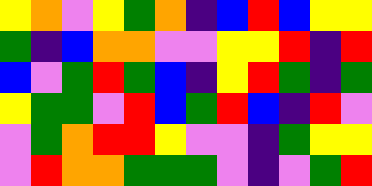[["yellow", "orange", "violet", "yellow", "green", "orange", "indigo", "blue", "red", "blue", "yellow", "yellow"], ["green", "indigo", "blue", "orange", "orange", "violet", "violet", "yellow", "yellow", "red", "indigo", "red"], ["blue", "violet", "green", "red", "green", "blue", "indigo", "yellow", "red", "green", "indigo", "green"], ["yellow", "green", "green", "violet", "red", "blue", "green", "red", "blue", "indigo", "red", "violet"], ["violet", "green", "orange", "red", "red", "yellow", "violet", "violet", "indigo", "green", "yellow", "yellow"], ["violet", "red", "orange", "orange", "green", "green", "green", "violet", "indigo", "violet", "green", "red"]]